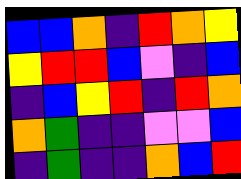[["blue", "blue", "orange", "indigo", "red", "orange", "yellow"], ["yellow", "red", "red", "blue", "violet", "indigo", "blue"], ["indigo", "blue", "yellow", "red", "indigo", "red", "orange"], ["orange", "green", "indigo", "indigo", "violet", "violet", "blue"], ["indigo", "green", "indigo", "indigo", "orange", "blue", "red"]]